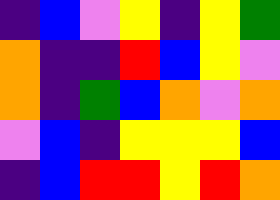[["indigo", "blue", "violet", "yellow", "indigo", "yellow", "green"], ["orange", "indigo", "indigo", "red", "blue", "yellow", "violet"], ["orange", "indigo", "green", "blue", "orange", "violet", "orange"], ["violet", "blue", "indigo", "yellow", "yellow", "yellow", "blue"], ["indigo", "blue", "red", "red", "yellow", "red", "orange"]]